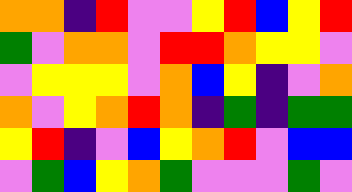[["orange", "orange", "indigo", "red", "violet", "violet", "yellow", "red", "blue", "yellow", "red"], ["green", "violet", "orange", "orange", "violet", "red", "red", "orange", "yellow", "yellow", "violet"], ["violet", "yellow", "yellow", "yellow", "violet", "orange", "blue", "yellow", "indigo", "violet", "orange"], ["orange", "violet", "yellow", "orange", "red", "orange", "indigo", "green", "indigo", "green", "green"], ["yellow", "red", "indigo", "violet", "blue", "yellow", "orange", "red", "violet", "blue", "blue"], ["violet", "green", "blue", "yellow", "orange", "green", "violet", "violet", "violet", "green", "violet"]]